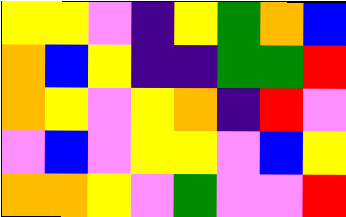[["yellow", "yellow", "violet", "indigo", "yellow", "green", "orange", "blue"], ["orange", "blue", "yellow", "indigo", "indigo", "green", "green", "red"], ["orange", "yellow", "violet", "yellow", "orange", "indigo", "red", "violet"], ["violet", "blue", "violet", "yellow", "yellow", "violet", "blue", "yellow"], ["orange", "orange", "yellow", "violet", "green", "violet", "violet", "red"]]